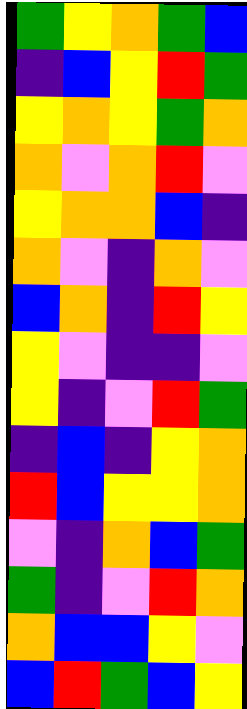[["green", "yellow", "orange", "green", "blue"], ["indigo", "blue", "yellow", "red", "green"], ["yellow", "orange", "yellow", "green", "orange"], ["orange", "violet", "orange", "red", "violet"], ["yellow", "orange", "orange", "blue", "indigo"], ["orange", "violet", "indigo", "orange", "violet"], ["blue", "orange", "indigo", "red", "yellow"], ["yellow", "violet", "indigo", "indigo", "violet"], ["yellow", "indigo", "violet", "red", "green"], ["indigo", "blue", "indigo", "yellow", "orange"], ["red", "blue", "yellow", "yellow", "orange"], ["violet", "indigo", "orange", "blue", "green"], ["green", "indigo", "violet", "red", "orange"], ["orange", "blue", "blue", "yellow", "violet"], ["blue", "red", "green", "blue", "yellow"]]